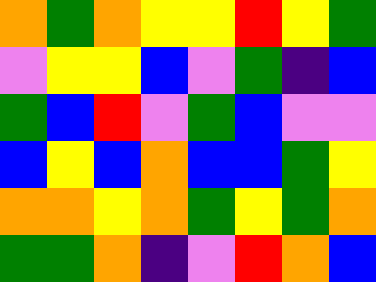[["orange", "green", "orange", "yellow", "yellow", "red", "yellow", "green"], ["violet", "yellow", "yellow", "blue", "violet", "green", "indigo", "blue"], ["green", "blue", "red", "violet", "green", "blue", "violet", "violet"], ["blue", "yellow", "blue", "orange", "blue", "blue", "green", "yellow"], ["orange", "orange", "yellow", "orange", "green", "yellow", "green", "orange"], ["green", "green", "orange", "indigo", "violet", "red", "orange", "blue"]]